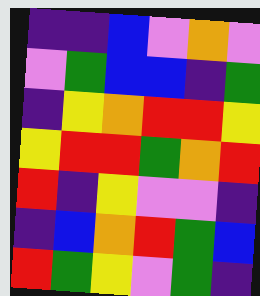[["indigo", "indigo", "blue", "violet", "orange", "violet"], ["violet", "green", "blue", "blue", "indigo", "green"], ["indigo", "yellow", "orange", "red", "red", "yellow"], ["yellow", "red", "red", "green", "orange", "red"], ["red", "indigo", "yellow", "violet", "violet", "indigo"], ["indigo", "blue", "orange", "red", "green", "blue"], ["red", "green", "yellow", "violet", "green", "indigo"]]